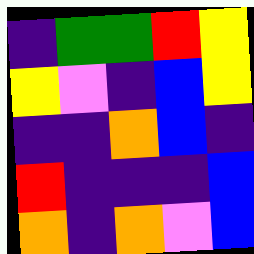[["indigo", "green", "green", "red", "yellow"], ["yellow", "violet", "indigo", "blue", "yellow"], ["indigo", "indigo", "orange", "blue", "indigo"], ["red", "indigo", "indigo", "indigo", "blue"], ["orange", "indigo", "orange", "violet", "blue"]]